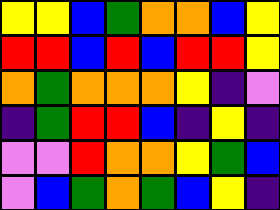[["yellow", "yellow", "blue", "green", "orange", "orange", "blue", "yellow"], ["red", "red", "blue", "red", "blue", "red", "red", "yellow"], ["orange", "green", "orange", "orange", "orange", "yellow", "indigo", "violet"], ["indigo", "green", "red", "red", "blue", "indigo", "yellow", "indigo"], ["violet", "violet", "red", "orange", "orange", "yellow", "green", "blue"], ["violet", "blue", "green", "orange", "green", "blue", "yellow", "indigo"]]